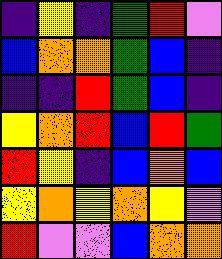[["indigo", "yellow", "indigo", "green", "red", "violet"], ["blue", "orange", "orange", "green", "blue", "indigo"], ["indigo", "indigo", "red", "green", "blue", "indigo"], ["yellow", "orange", "red", "blue", "red", "green"], ["red", "yellow", "indigo", "blue", "orange", "blue"], ["yellow", "orange", "yellow", "orange", "yellow", "violet"], ["red", "violet", "violet", "blue", "orange", "orange"]]